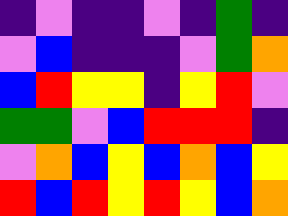[["indigo", "violet", "indigo", "indigo", "violet", "indigo", "green", "indigo"], ["violet", "blue", "indigo", "indigo", "indigo", "violet", "green", "orange"], ["blue", "red", "yellow", "yellow", "indigo", "yellow", "red", "violet"], ["green", "green", "violet", "blue", "red", "red", "red", "indigo"], ["violet", "orange", "blue", "yellow", "blue", "orange", "blue", "yellow"], ["red", "blue", "red", "yellow", "red", "yellow", "blue", "orange"]]